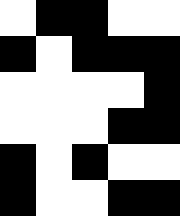[["white", "black", "black", "white", "white"], ["black", "white", "black", "black", "black"], ["white", "white", "white", "white", "black"], ["white", "white", "white", "black", "black"], ["black", "white", "black", "white", "white"], ["black", "white", "white", "black", "black"]]